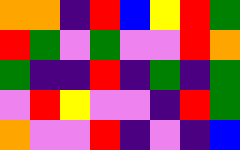[["orange", "orange", "indigo", "red", "blue", "yellow", "red", "green"], ["red", "green", "violet", "green", "violet", "violet", "red", "orange"], ["green", "indigo", "indigo", "red", "indigo", "green", "indigo", "green"], ["violet", "red", "yellow", "violet", "violet", "indigo", "red", "green"], ["orange", "violet", "violet", "red", "indigo", "violet", "indigo", "blue"]]